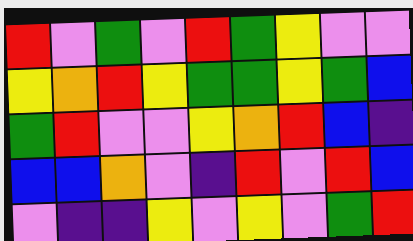[["red", "violet", "green", "violet", "red", "green", "yellow", "violet", "violet"], ["yellow", "orange", "red", "yellow", "green", "green", "yellow", "green", "blue"], ["green", "red", "violet", "violet", "yellow", "orange", "red", "blue", "indigo"], ["blue", "blue", "orange", "violet", "indigo", "red", "violet", "red", "blue"], ["violet", "indigo", "indigo", "yellow", "violet", "yellow", "violet", "green", "red"]]